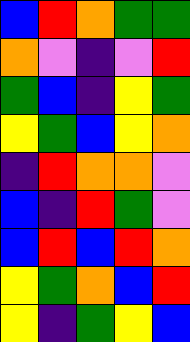[["blue", "red", "orange", "green", "green"], ["orange", "violet", "indigo", "violet", "red"], ["green", "blue", "indigo", "yellow", "green"], ["yellow", "green", "blue", "yellow", "orange"], ["indigo", "red", "orange", "orange", "violet"], ["blue", "indigo", "red", "green", "violet"], ["blue", "red", "blue", "red", "orange"], ["yellow", "green", "orange", "blue", "red"], ["yellow", "indigo", "green", "yellow", "blue"]]